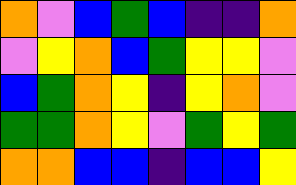[["orange", "violet", "blue", "green", "blue", "indigo", "indigo", "orange"], ["violet", "yellow", "orange", "blue", "green", "yellow", "yellow", "violet"], ["blue", "green", "orange", "yellow", "indigo", "yellow", "orange", "violet"], ["green", "green", "orange", "yellow", "violet", "green", "yellow", "green"], ["orange", "orange", "blue", "blue", "indigo", "blue", "blue", "yellow"]]